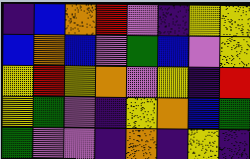[["indigo", "blue", "orange", "red", "violet", "indigo", "yellow", "yellow"], ["blue", "orange", "blue", "violet", "green", "blue", "violet", "yellow"], ["yellow", "red", "yellow", "orange", "violet", "yellow", "indigo", "red"], ["yellow", "green", "violet", "indigo", "yellow", "orange", "blue", "green"], ["green", "violet", "violet", "indigo", "orange", "indigo", "yellow", "indigo"]]